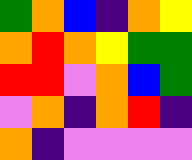[["green", "orange", "blue", "indigo", "orange", "yellow"], ["orange", "red", "orange", "yellow", "green", "green"], ["red", "red", "violet", "orange", "blue", "green"], ["violet", "orange", "indigo", "orange", "red", "indigo"], ["orange", "indigo", "violet", "violet", "violet", "violet"]]